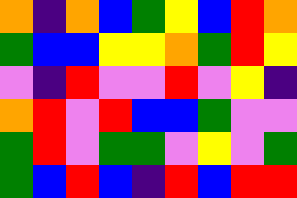[["orange", "indigo", "orange", "blue", "green", "yellow", "blue", "red", "orange"], ["green", "blue", "blue", "yellow", "yellow", "orange", "green", "red", "yellow"], ["violet", "indigo", "red", "violet", "violet", "red", "violet", "yellow", "indigo"], ["orange", "red", "violet", "red", "blue", "blue", "green", "violet", "violet"], ["green", "red", "violet", "green", "green", "violet", "yellow", "violet", "green"], ["green", "blue", "red", "blue", "indigo", "red", "blue", "red", "red"]]